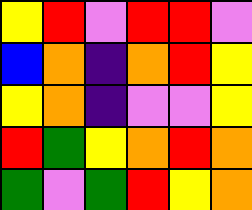[["yellow", "red", "violet", "red", "red", "violet"], ["blue", "orange", "indigo", "orange", "red", "yellow"], ["yellow", "orange", "indigo", "violet", "violet", "yellow"], ["red", "green", "yellow", "orange", "red", "orange"], ["green", "violet", "green", "red", "yellow", "orange"]]